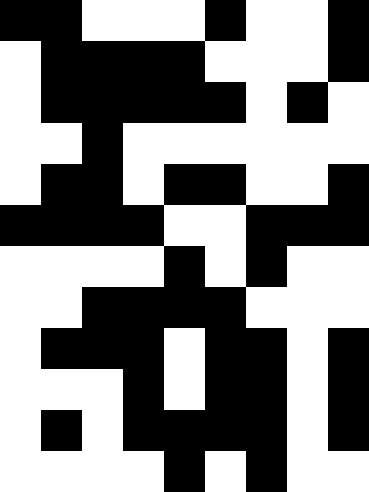[["black", "black", "white", "white", "white", "black", "white", "white", "black"], ["white", "black", "black", "black", "black", "white", "white", "white", "black"], ["white", "black", "black", "black", "black", "black", "white", "black", "white"], ["white", "white", "black", "white", "white", "white", "white", "white", "white"], ["white", "black", "black", "white", "black", "black", "white", "white", "black"], ["black", "black", "black", "black", "white", "white", "black", "black", "black"], ["white", "white", "white", "white", "black", "white", "black", "white", "white"], ["white", "white", "black", "black", "black", "black", "white", "white", "white"], ["white", "black", "black", "black", "white", "black", "black", "white", "black"], ["white", "white", "white", "black", "white", "black", "black", "white", "black"], ["white", "black", "white", "black", "black", "black", "black", "white", "black"], ["white", "white", "white", "white", "black", "white", "black", "white", "white"]]